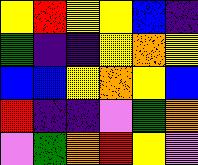[["yellow", "red", "yellow", "yellow", "blue", "indigo"], ["green", "indigo", "indigo", "yellow", "orange", "yellow"], ["blue", "blue", "yellow", "orange", "yellow", "blue"], ["red", "indigo", "indigo", "violet", "green", "orange"], ["violet", "green", "orange", "red", "yellow", "violet"]]